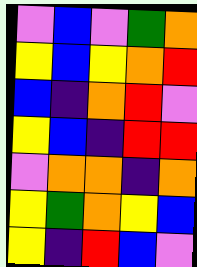[["violet", "blue", "violet", "green", "orange"], ["yellow", "blue", "yellow", "orange", "red"], ["blue", "indigo", "orange", "red", "violet"], ["yellow", "blue", "indigo", "red", "red"], ["violet", "orange", "orange", "indigo", "orange"], ["yellow", "green", "orange", "yellow", "blue"], ["yellow", "indigo", "red", "blue", "violet"]]